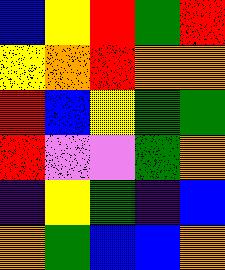[["blue", "yellow", "red", "green", "red"], ["yellow", "orange", "red", "orange", "orange"], ["red", "blue", "yellow", "green", "green"], ["red", "violet", "violet", "green", "orange"], ["indigo", "yellow", "green", "indigo", "blue"], ["orange", "green", "blue", "blue", "orange"]]